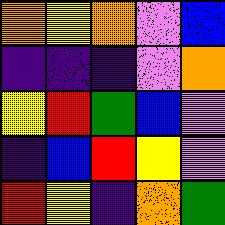[["orange", "yellow", "orange", "violet", "blue"], ["indigo", "indigo", "indigo", "violet", "orange"], ["yellow", "red", "green", "blue", "violet"], ["indigo", "blue", "red", "yellow", "violet"], ["red", "yellow", "indigo", "orange", "green"]]